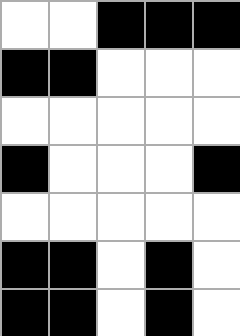[["white", "white", "black", "black", "black"], ["black", "black", "white", "white", "white"], ["white", "white", "white", "white", "white"], ["black", "white", "white", "white", "black"], ["white", "white", "white", "white", "white"], ["black", "black", "white", "black", "white"], ["black", "black", "white", "black", "white"]]